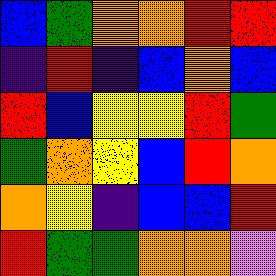[["blue", "green", "orange", "orange", "red", "red"], ["indigo", "red", "indigo", "blue", "orange", "blue"], ["red", "blue", "yellow", "yellow", "red", "green"], ["green", "orange", "yellow", "blue", "red", "orange"], ["orange", "yellow", "indigo", "blue", "blue", "red"], ["red", "green", "green", "orange", "orange", "violet"]]